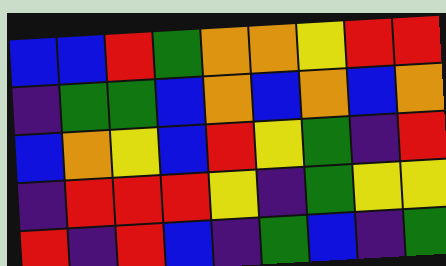[["blue", "blue", "red", "green", "orange", "orange", "yellow", "red", "red"], ["indigo", "green", "green", "blue", "orange", "blue", "orange", "blue", "orange"], ["blue", "orange", "yellow", "blue", "red", "yellow", "green", "indigo", "red"], ["indigo", "red", "red", "red", "yellow", "indigo", "green", "yellow", "yellow"], ["red", "indigo", "red", "blue", "indigo", "green", "blue", "indigo", "green"]]